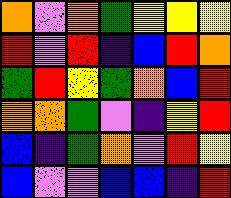[["orange", "violet", "orange", "green", "yellow", "yellow", "yellow"], ["red", "violet", "red", "indigo", "blue", "red", "orange"], ["green", "red", "yellow", "green", "orange", "blue", "red"], ["orange", "orange", "green", "violet", "indigo", "yellow", "red"], ["blue", "indigo", "green", "orange", "violet", "red", "yellow"], ["blue", "violet", "violet", "blue", "blue", "indigo", "red"]]